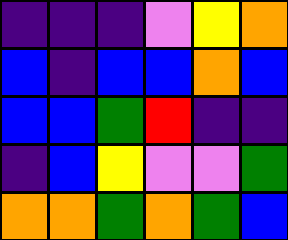[["indigo", "indigo", "indigo", "violet", "yellow", "orange"], ["blue", "indigo", "blue", "blue", "orange", "blue"], ["blue", "blue", "green", "red", "indigo", "indigo"], ["indigo", "blue", "yellow", "violet", "violet", "green"], ["orange", "orange", "green", "orange", "green", "blue"]]